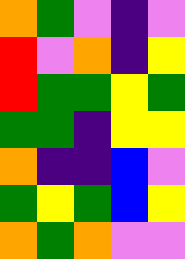[["orange", "green", "violet", "indigo", "violet"], ["red", "violet", "orange", "indigo", "yellow"], ["red", "green", "green", "yellow", "green"], ["green", "green", "indigo", "yellow", "yellow"], ["orange", "indigo", "indigo", "blue", "violet"], ["green", "yellow", "green", "blue", "yellow"], ["orange", "green", "orange", "violet", "violet"]]